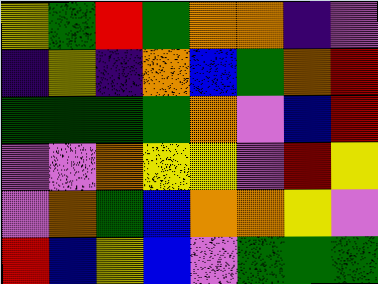[["yellow", "green", "red", "green", "orange", "orange", "indigo", "violet"], ["indigo", "yellow", "indigo", "orange", "blue", "green", "orange", "red"], ["green", "green", "green", "green", "orange", "violet", "blue", "red"], ["violet", "violet", "orange", "yellow", "yellow", "violet", "red", "yellow"], ["violet", "orange", "green", "blue", "orange", "orange", "yellow", "violet"], ["red", "blue", "yellow", "blue", "violet", "green", "green", "green"]]